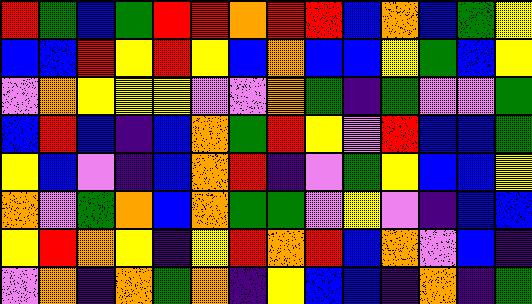[["red", "green", "blue", "green", "red", "red", "orange", "red", "red", "blue", "orange", "blue", "green", "yellow"], ["blue", "blue", "red", "yellow", "red", "yellow", "blue", "orange", "blue", "blue", "yellow", "green", "blue", "yellow"], ["violet", "orange", "yellow", "yellow", "yellow", "violet", "violet", "orange", "green", "indigo", "green", "violet", "violet", "green"], ["blue", "red", "blue", "indigo", "blue", "orange", "green", "red", "yellow", "violet", "red", "blue", "blue", "green"], ["yellow", "blue", "violet", "indigo", "blue", "orange", "red", "indigo", "violet", "green", "yellow", "blue", "blue", "yellow"], ["orange", "violet", "green", "orange", "blue", "orange", "green", "green", "violet", "yellow", "violet", "indigo", "blue", "blue"], ["yellow", "red", "orange", "yellow", "indigo", "yellow", "red", "orange", "red", "blue", "orange", "violet", "blue", "indigo"], ["violet", "orange", "indigo", "orange", "green", "orange", "indigo", "yellow", "blue", "blue", "indigo", "orange", "indigo", "green"]]